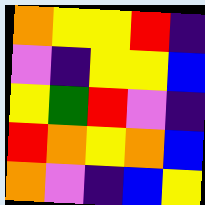[["orange", "yellow", "yellow", "red", "indigo"], ["violet", "indigo", "yellow", "yellow", "blue"], ["yellow", "green", "red", "violet", "indigo"], ["red", "orange", "yellow", "orange", "blue"], ["orange", "violet", "indigo", "blue", "yellow"]]